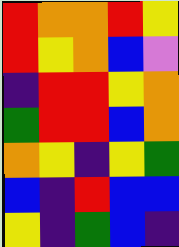[["red", "orange", "orange", "red", "yellow"], ["red", "yellow", "orange", "blue", "violet"], ["indigo", "red", "red", "yellow", "orange"], ["green", "red", "red", "blue", "orange"], ["orange", "yellow", "indigo", "yellow", "green"], ["blue", "indigo", "red", "blue", "blue"], ["yellow", "indigo", "green", "blue", "indigo"]]